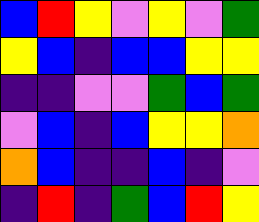[["blue", "red", "yellow", "violet", "yellow", "violet", "green"], ["yellow", "blue", "indigo", "blue", "blue", "yellow", "yellow"], ["indigo", "indigo", "violet", "violet", "green", "blue", "green"], ["violet", "blue", "indigo", "blue", "yellow", "yellow", "orange"], ["orange", "blue", "indigo", "indigo", "blue", "indigo", "violet"], ["indigo", "red", "indigo", "green", "blue", "red", "yellow"]]